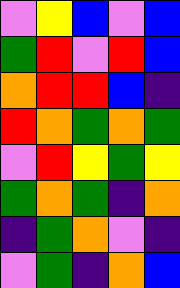[["violet", "yellow", "blue", "violet", "blue"], ["green", "red", "violet", "red", "blue"], ["orange", "red", "red", "blue", "indigo"], ["red", "orange", "green", "orange", "green"], ["violet", "red", "yellow", "green", "yellow"], ["green", "orange", "green", "indigo", "orange"], ["indigo", "green", "orange", "violet", "indigo"], ["violet", "green", "indigo", "orange", "blue"]]